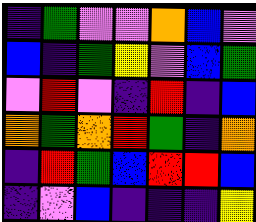[["indigo", "green", "violet", "violet", "orange", "blue", "violet"], ["blue", "indigo", "green", "yellow", "violet", "blue", "green"], ["violet", "red", "violet", "indigo", "red", "indigo", "blue"], ["orange", "green", "orange", "red", "green", "indigo", "orange"], ["indigo", "red", "green", "blue", "red", "red", "blue"], ["indigo", "violet", "blue", "indigo", "indigo", "indigo", "yellow"]]